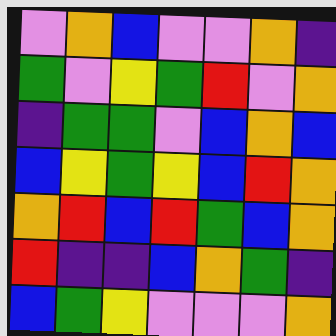[["violet", "orange", "blue", "violet", "violet", "orange", "indigo"], ["green", "violet", "yellow", "green", "red", "violet", "orange"], ["indigo", "green", "green", "violet", "blue", "orange", "blue"], ["blue", "yellow", "green", "yellow", "blue", "red", "orange"], ["orange", "red", "blue", "red", "green", "blue", "orange"], ["red", "indigo", "indigo", "blue", "orange", "green", "indigo"], ["blue", "green", "yellow", "violet", "violet", "violet", "orange"]]